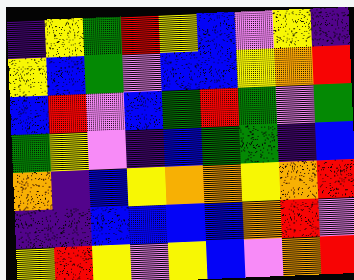[["indigo", "yellow", "green", "red", "yellow", "blue", "violet", "yellow", "indigo"], ["yellow", "blue", "green", "violet", "blue", "blue", "yellow", "orange", "red"], ["blue", "red", "violet", "blue", "green", "red", "green", "violet", "green"], ["green", "yellow", "violet", "indigo", "blue", "green", "green", "indigo", "blue"], ["orange", "indigo", "blue", "yellow", "orange", "orange", "yellow", "orange", "red"], ["indigo", "indigo", "blue", "blue", "blue", "blue", "orange", "red", "violet"], ["yellow", "red", "yellow", "violet", "yellow", "blue", "violet", "orange", "red"]]